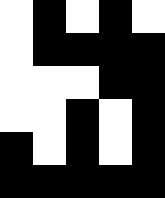[["white", "black", "white", "black", "white"], ["white", "black", "black", "black", "black"], ["white", "white", "white", "black", "black"], ["white", "white", "black", "white", "black"], ["black", "white", "black", "white", "black"], ["black", "black", "black", "black", "black"]]